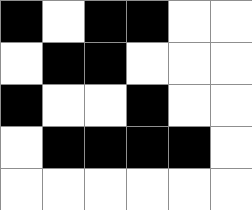[["black", "white", "black", "black", "white", "white"], ["white", "black", "black", "white", "white", "white"], ["black", "white", "white", "black", "white", "white"], ["white", "black", "black", "black", "black", "white"], ["white", "white", "white", "white", "white", "white"]]